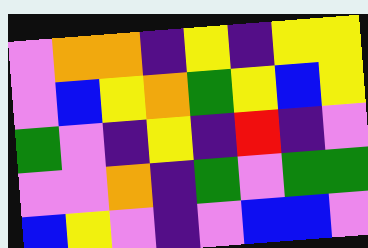[["violet", "orange", "orange", "indigo", "yellow", "indigo", "yellow", "yellow"], ["violet", "blue", "yellow", "orange", "green", "yellow", "blue", "yellow"], ["green", "violet", "indigo", "yellow", "indigo", "red", "indigo", "violet"], ["violet", "violet", "orange", "indigo", "green", "violet", "green", "green"], ["blue", "yellow", "violet", "indigo", "violet", "blue", "blue", "violet"]]